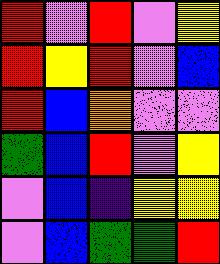[["red", "violet", "red", "violet", "yellow"], ["red", "yellow", "red", "violet", "blue"], ["red", "blue", "orange", "violet", "violet"], ["green", "blue", "red", "violet", "yellow"], ["violet", "blue", "indigo", "yellow", "yellow"], ["violet", "blue", "green", "green", "red"]]